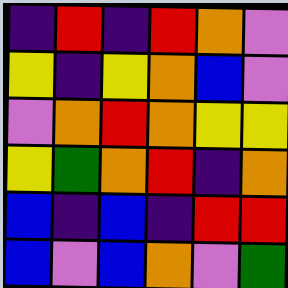[["indigo", "red", "indigo", "red", "orange", "violet"], ["yellow", "indigo", "yellow", "orange", "blue", "violet"], ["violet", "orange", "red", "orange", "yellow", "yellow"], ["yellow", "green", "orange", "red", "indigo", "orange"], ["blue", "indigo", "blue", "indigo", "red", "red"], ["blue", "violet", "blue", "orange", "violet", "green"]]